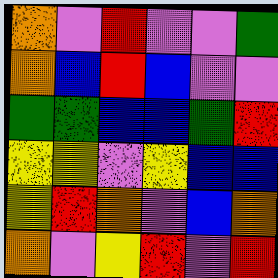[["orange", "violet", "red", "violet", "violet", "green"], ["orange", "blue", "red", "blue", "violet", "violet"], ["green", "green", "blue", "blue", "green", "red"], ["yellow", "yellow", "violet", "yellow", "blue", "blue"], ["yellow", "red", "orange", "violet", "blue", "orange"], ["orange", "violet", "yellow", "red", "violet", "red"]]